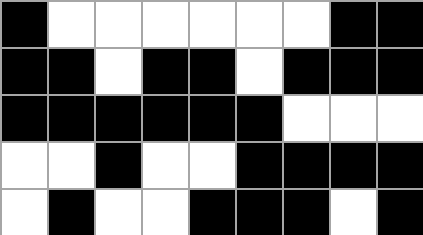[["black", "white", "white", "white", "white", "white", "white", "black", "black"], ["black", "black", "white", "black", "black", "white", "black", "black", "black"], ["black", "black", "black", "black", "black", "black", "white", "white", "white"], ["white", "white", "black", "white", "white", "black", "black", "black", "black"], ["white", "black", "white", "white", "black", "black", "black", "white", "black"]]